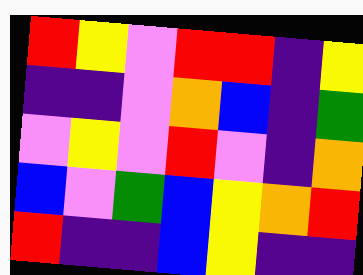[["red", "yellow", "violet", "red", "red", "indigo", "yellow"], ["indigo", "indigo", "violet", "orange", "blue", "indigo", "green"], ["violet", "yellow", "violet", "red", "violet", "indigo", "orange"], ["blue", "violet", "green", "blue", "yellow", "orange", "red"], ["red", "indigo", "indigo", "blue", "yellow", "indigo", "indigo"]]